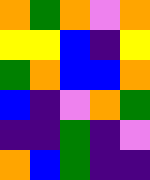[["orange", "green", "orange", "violet", "orange"], ["yellow", "yellow", "blue", "indigo", "yellow"], ["green", "orange", "blue", "blue", "orange"], ["blue", "indigo", "violet", "orange", "green"], ["indigo", "indigo", "green", "indigo", "violet"], ["orange", "blue", "green", "indigo", "indigo"]]